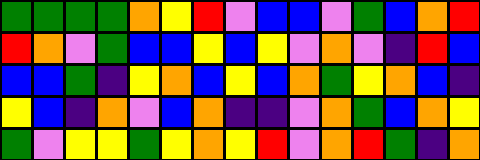[["green", "green", "green", "green", "orange", "yellow", "red", "violet", "blue", "blue", "violet", "green", "blue", "orange", "red"], ["red", "orange", "violet", "green", "blue", "blue", "yellow", "blue", "yellow", "violet", "orange", "violet", "indigo", "red", "blue"], ["blue", "blue", "green", "indigo", "yellow", "orange", "blue", "yellow", "blue", "orange", "green", "yellow", "orange", "blue", "indigo"], ["yellow", "blue", "indigo", "orange", "violet", "blue", "orange", "indigo", "indigo", "violet", "orange", "green", "blue", "orange", "yellow"], ["green", "violet", "yellow", "yellow", "green", "yellow", "orange", "yellow", "red", "violet", "orange", "red", "green", "indigo", "orange"]]